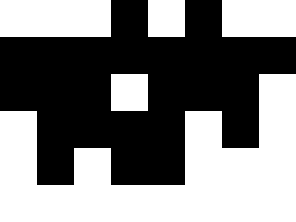[["white", "white", "white", "black", "white", "black", "white", "white"], ["black", "black", "black", "black", "black", "black", "black", "black"], ["black", "black", "black", "white", "black", "black", "black", "white"], ["white", "black", "black", "black", "black", "white", "black", "white"], ["white", "black", "white", "black", "black", "white", "white", "white"], ["white", "white", "white", "white", "white", "white", "white", "white"]]